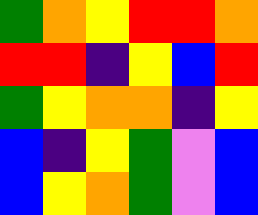[["green", "orange", "yellow", "red", "red", "orange"], ["red", "red", "indigo", "yellow", "blue", "red"], ["green", "yellow", "orange", "orange", "indigo", "yellow"], ["blue", "indigo", "yellow", "green", "violet", "blue"], ["blue", "yellow", "orange", "green", "violet", "blue"]]